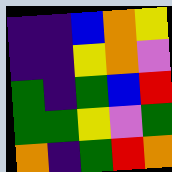[["indigo", "indigo", "blue", "orange", "yellow"], ["indigo", "indigo", "yellow", "orange", "violet"], ["green", "indigo", "green", "blue", "red"], ["green", "green", "yellow", "violet", "green"], ["orange", "indigo", "green", "red", "orange"]]